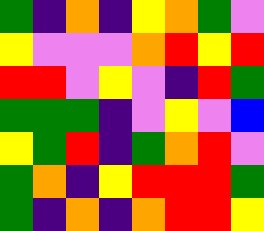[["green", "indigo", "orange", "indigo", "yellow", "orange", "green", "violet"], ["yellow", "violet", "violet", "violet", "orange", "red", "yellow", "red"], ["red", "red", "violet", "yellow", "violet", "indigo", "red", "green"], ["green", "green", "green", "indigo", "violet", "yellow", "violet", "blue"], ["yellow", "green", "red", "indigo", "green", "orange", "red", "violet"], ["green", "orange", "indigo", "yellow", "red", "red", "red", "green"], ["green", "indigo", "orange", "indigo", "orange", "red", "red", "yellow"]]